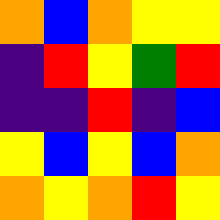[["orange", "blue", "orange", "yellow", "yellow"], ["indigo", "red", "yellow", "green", "red"], ["indigo", "indigo", "red", "indigo", "blue"], ["yellow", "blue", "yellow", "blue", "orange"], ["orange", "yellow", "orange", "red", "yellow"]]